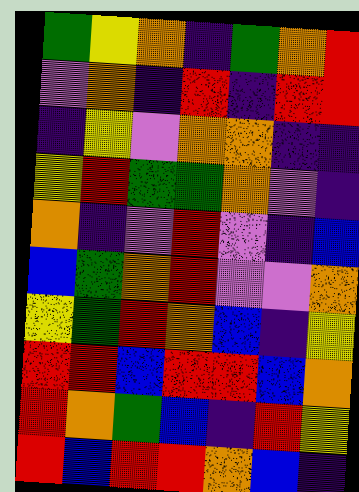[["green", "yellow", "orange", "indigo", "green", "orange", "red"], ["violet", "orange", "indigo", "red", "indigo", "red", "red"], ["indigo", "yellow", "violet", "orange", "orange", "indigo", "indigo"], ["yellow", "red", "green", "green", "orange", "violet", "indigo"], ["orange", "indigo", "violet", "red", "violet", "indigo", "blue"], ["blue", "green", "orange", "red", "violet", "violet", "orange"], ["yellow", "green", "red", "orange", "blue", "indigo", "yellow"], ["red", "red", "blue", "red", "red", "blue", "orange"], ["red", "orange", "green", "blue", "indigo", "red", "yellow"], ["red", "blue", "red", "red", "orange", "blue", "indigo"]]